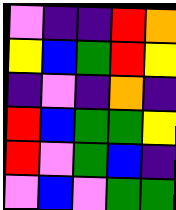[["violet", "indigo", "indigo", "red", "orange"], ["yellow", "blue", "green", "red", "yellow"], ["indigo", "violet", "indigo", "orange", "indigo"], ["red", "blue", "green", "green", "yellow"], ["red", "violet", "green", "blue", "indigo"], ["violet", "blue", "violet", "green", "green"]]